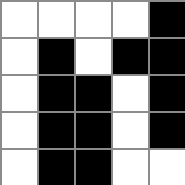[["white", "white", "white", "white", "black"], ["white", "black", "white", "black", "black"], ["white", "black", "black", "white", "black"], ["white", "black", "black", "white", "black"], ["white", "black", "black", "white", "white"]]